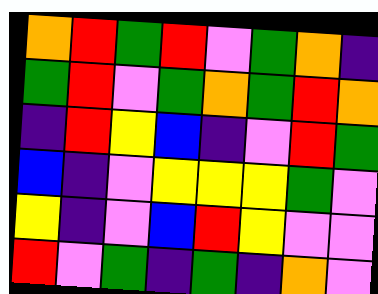[["orange", "red", "green", "red", "violet", "green", "orange", "indigo"], ["green", "red", "violet", "green", "orange", "green", "red", "orange"], ["indigo", "red", "yellow", "blue", "indigo", "violet", "red", "green"], ["blue", "indigo", "violet", "yellow", "yellow", "yellow", "green", "violet"], ["yellow", "indigo", "violet", "blue", "red", "yellow", "violet", "violet"], ["red", "violet", "green", "indigo", "green", "indigo", "orange", "violet"]]